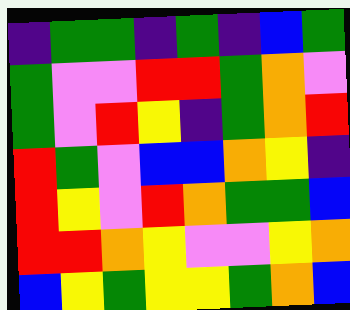[["indigo", "green", "green", "indigo", "green", "indigo", "blue", "green"], ["green", "violet", "violet", "red", "red", "green", "orange", "violet"], ["green", "violet", "red", "yellow", "indigo", "green", "orange", "red"], ["red", "green", "violet", "blue", "blue", "orange", "yellow", "indigo"], ["red", "yellow", "violet", "red", "orange", "green", "green", "blue"], ["red", "red", "orange", "yellow", "violet", "violet", "yellow", "orange"], ["blue", "yellow", "green", "yellow", "yellow", "green", "orange", "blue"]]